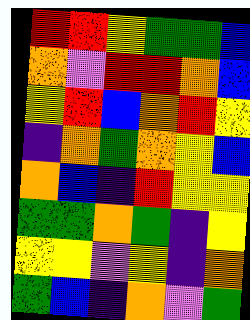[["red", "red", "yellow", "green", "green", "blue"], ["orange", "violet", "red", "red", "orange", "blue"], ["yellow", "red", "blue", "orange", "red", "yellow"], ["indigo", "orange", "green", "orange", "yellow", "blue"], ["orange", "blue", "indigo", "red", "yellow", "yellow"], ["green", "green", "orange", "green", "indigo", "yellow"], ["yellow", "yellow", "violet", "yellow", "indigo", "orange"], ["green", "blue", "indigo", "orange", "violet", "green"]]